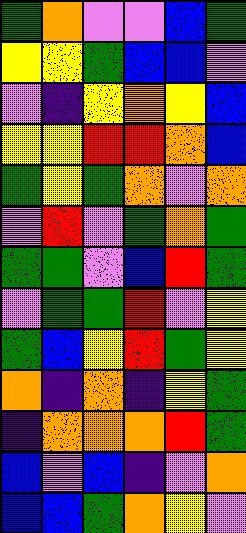[["green", "orange", "violet", "violet", "blue", "green"], ["yellow", "yellow", "green", "blue", "blue", "violet"], ["violet", "indigo", "yellow", "orange", "yellow", "blue"], ["yellow", "yellow", "red", "red", "orange", "blue"], ["green", "yellow", "green", "orange", "violet", "orange"], ["violet", "red", "violet", "green", "orange", "green"], ["green", "green", "violet", "blue", "red", "green"], ["violet", "green", "green", "red", "violet", "yellow"], ["green", "blue", "yellow", "red", "green", "yellow"], ["orange", "indigo", "orange", "indigo", "yellow", "green"], ["indigo", "orange", "orange", "orange", "red", "green"], ["blue", "violet", "blue", "indigo", "violet", "orange"], ["blue", "blue", "green", "orange", "yellow", "violet"]]